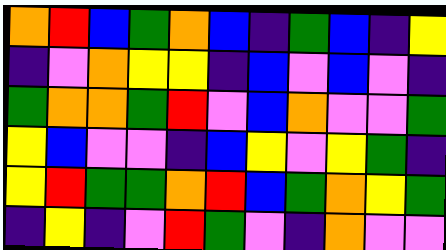[["orange", "red", "blue", "green", "orange", "blue", "indigo", "green", "blue", "indigo", "yellow"], ["indigo", "violet", "orange", "yellow", "yellow", "indigo", "blue", "violet", "blue", "violet", "indigo"], ["green", "orange", "orange", "green", "red", "violet", "blue", "orange", "violet", "violet", "green"], ["yellow", "blue", "violet", "violet", "indigo", "blue", "yellow", "violet", "yellow", "green", "indigo"], ["yellow", "red", "green", "green", "orange", "red", "blue", "green", "orange", "yellow", "green"], ["indigo", "yellow", "indigo", "violet", "red", "green", "violet", "indigo", "orange", "violet", "violet"]]